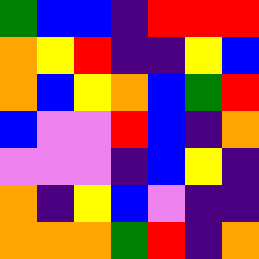[["green", "blue", "blue", "indigo", "red", "red", "red"], ["orange", "yellow", "red", "indigo", "indigo", "yellow", "blue"], ["orange", "blue", "yellow", "orange", "blue", "green", "red"], ["blue", "violet", "violet", "red", "blue", "indigo", "orange"], ["violet", "violet", "violet", "indigo", "blue", "yellow", "indigo"], ["orange", "indigo", "yellow", "blue", "violet", "indigo", "indigo"], ["orange", "orange", "orange", "green", "red", "indigo", "orange"]]